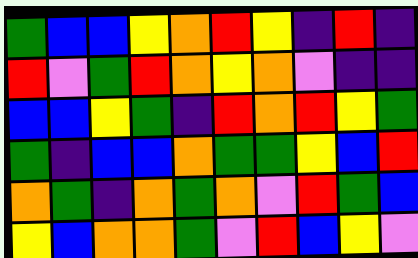[["green", "blue", "blue", "yellow", "orange", "red", "yellow", "indigo", "red", "indigo"], ["red", "violet", "green", "red", "orange", "yellow", "orange", "violet", "indigo", "indigo"], ["blue", "blue", "yellow", "green", "indigo", "red", "orange", "red", "yellow", "green"], ["green", "indigo", "blue", "blue", "orange", "green", "green", "yellow", "blue", "red"], ["orange", "green", "indigo", "orange", "green", "orange", "violet", "red", "green", "blue"], ["yellow", "blue", "orange", "orange", "green", "violet", "red", "blue", "yellow", "violet"]]